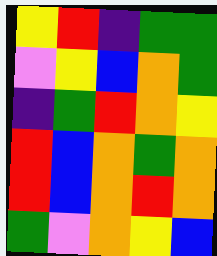[["yellow", "red", "indigo", "green", "green"], ["violet", "yellow", "blue", "orange", "green"], ["indigo", "green", "red", "orange", "yellow"], ["red", "blue", "orange", "green", "orange"], ["red", "blue", "orange", "red", "orange"], ["green", "violet", "orange", "yellow", "blue"]]